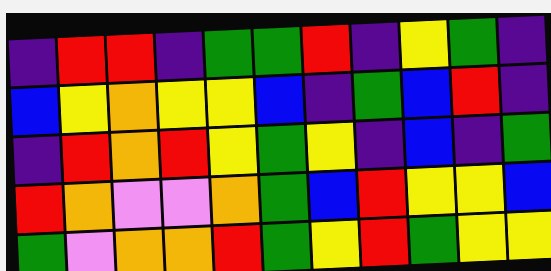[["indigo", "red", "red", "indigo", "green", "green", "red", "indigo", "yellow", "green", "indigo"], ["blue", "yellow", "orange", "yellow", "yellow", "blue", "indigo", "green", "blue", "red", "indigo"], ["indigo", "red", "orange", "red", "yellow", "green", "yellow", "indigo", "blue", "indigo", "green"], ["red", "orange", "violet", "violet", "orange", "green", "blue", "red", "yellow", "yellow", "blue"], ["green", "violet", "orange", "orange", "red", "green", "yellow", "red", "green", "yellow", "yellow"]]